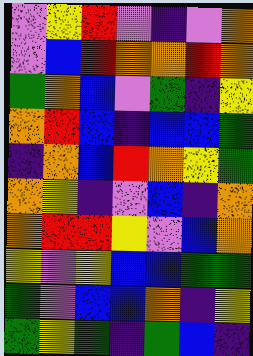[["violet", "yellow", "red", "violet", "indigo", "violet", "orange"], ["violet", "blue", "red", "orange", "orange", "red", "orange"], ["green", "orange", "blue", "violet", "green", "indigo", "yellow"], ["orange", "red", "blue", "indigo", "blue", "blue", "green"], ["indigo", "orange", "blue", "red", "orange", "yellow", "green"], ["orange", "yellow", "indigo", "violet", "blue", "indigo", "orange"], ["orange", "red", "red", "yellow", "violet", "blue", "orange"], ["yellow", "violet", "yellow", "blue", "blue", "green", "green"], ["green", "violet", "blue", "blue", "orange", "indigo", "yellow"], ["green", "yellow", "green", "indigo", "green", "blue", "indigo"]]